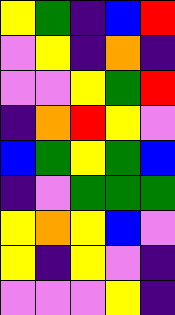[["yellow", "green", "indigo", "blue", "red"], ["violet", "yellow", "indigo", "orange", "indigo"], ["violet", "violet", "yellow", "green", "red"], ["indigo", "orange", "red", "yellow", "violet"], ["blue", "green", "yellow", "green", "blue"], ["indigo", "violet", "green", "green", "green"], ["yellow", "orange", "yellow", "blue", "violet"], ["yellow", "indigo", "yellow", "violet", "indigo"], ["violet", "violet", "violet", "yellow", "indigo"]]